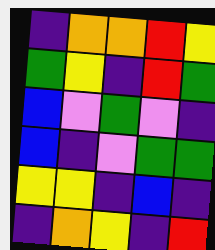[["indigo", "orange", "orange", "red", "yellow"], ["green", "yellow", "indigo", "red", "green"], ["blue", "violet", "green", "violet", "indigo"], ["blue", "indigo", "violet", "green", "green"], ["yellow", "yellow", "indigo", "blue", "indigo"], ["indigo", "orange", "yellow", "indigo", "red"]]